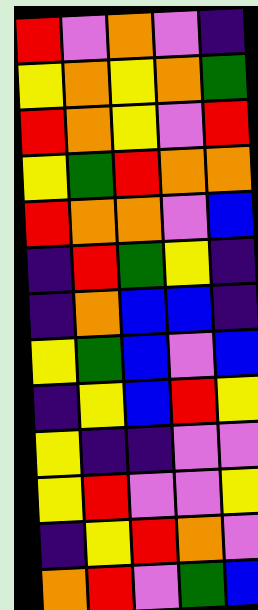[["red", "violet", "orange", "violet", "indigo"], ["yellow", "orange", "yellow", "orange", "green"], ["red", "orange", "yellow", "violet", "red"], ["yellow", "green", "red", "orange", "orange"], ["red", "orange", "orange", "violet", "blue"], ["indigo", "red", "green", "yellow", "indigo"], ["indigo", "orange", "blue", "blue", "indigo"], ["yellow", "green", "blue", "violet", "blue"], ["indigo", "yellow", "blue", "red", "yellow"], ["yellow", "indigo", "indigo", "violet", "violet"], ["yellow", "red", "violet", "violet", "yellow"], ["indigo", "yellow", "red", "orange", "violet"], ["orange", "red", "violet", "green", "blue"]]